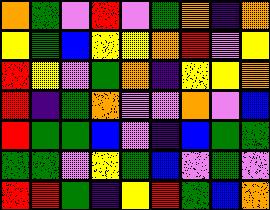[["orange", "green", "violet", "red", "violet", "green", "orange", "indigo", "orange"], ["yellow", "green", "blue", "yellow", "yellow", "orange", "red", "violet", "yellow"], ["red", "yellow", "violet", "green", "orange", "indigo", "yellow", "yellow", "orange"], ["red", "indigo", "green", "orange", "violet", "violet", "orange", "violet", "blue"], ["red", "green", "green", "blue", "violet", "indigo", "blue", "green", "green"], ["green", "green", "violet", "yellow", "green", "blue", "violet", "green", "violet"], ["red", "red", "green", "indigo", "yellow", "red", "green", "blue", "orange"]]